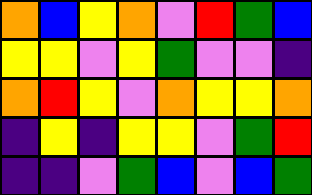[["orange", "blue", "yellow", "orange", "violet", "red", "green", "blue"], ["yellow", "yellow", "violet", "yellow", "green", "violet", "violet", "indigo"], ["orange", "red", "yellow", "violet", "orange", "yellow", "yellow", "orange"], ["indigo", "yellow", "indigo", "yellow", "yellow", "violet", "green", "red"], ["indigo", "indigo", "violet", "green", "blue", "violet", "blue", "green"]]